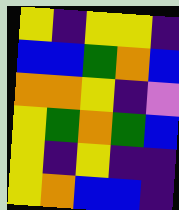[["yellow", "indigo", "yellow", "yellow", "indigo"], ["blue", "blue", "green", "orange", "blue"], ["orange", "orange", "yellow", "indigo", "violet"], ["yellow", "green", "orange", "green", "blue"], ["yellow", "indigo", "yellow", "indigo", "indigo"], ["yellow", "orange", "blue", "blue", "indigo"]]